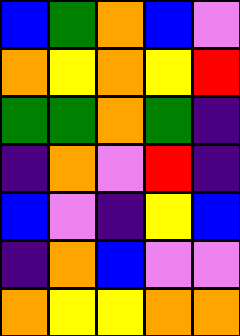[["blue", "green", "orange", "blue", "violet"], ["orange", "yellow", "orange", "yellow", "red"], ["green", "green", "orange", "green", "indigo"], ["indigo", "orange", "violet", "red", "indigo"], ["blue", "violet", "indigo", "yellow", "blue"], ["indigo", "orange", "blue", "violet", "violet"], ["orange", "yellow", "yellow", "orange", "orange"]]